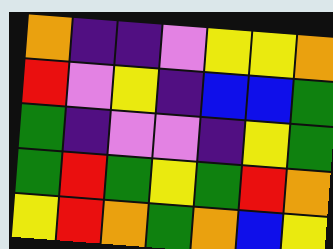[["orange", "indigo", "indigo", "violet", "yellow", "yellow", "orange"], ["red", "violet", "yellow", "indigo", "blue", "blue", "green"], ["green", "indigo", "violet", "violet", "indigo", "yellow", "green"], ["green", "red", "green", "yellow", "green", "red", "orange"], ["yellow", "red", "orange", "green", "orange", "blue", "yellow"]]